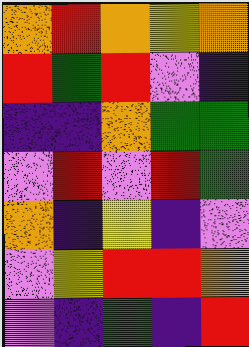[["orange", "red", "orange", "yellow", "orange"], ["red", "green", "red", "violet", "indigo"], ["indigo", "indigo", "orange", "green", "green"], ["violet", "red", "violet", "red", "green"], ["orange", "indigo", "yellow", "indigo", "violet"], ["violet", "yellow", "red", "red", "orange"], ["violet", "indigo", "green", "indigo", "red"]]